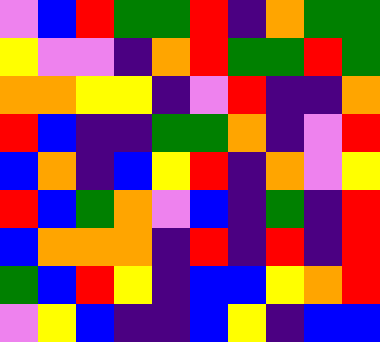[["violet", "blue", "red", "green", "green", "red", "indigo", "orange", "green", "green"], ["yellow", "violet", "violet", "indigo", "orange", "red", "green", "green", "red", "green"], ["orange", "orange", "yellow", "yellow", "indigo", "violet", "red", "indigo", "indigo", "orange"], ["red", "blue", "indigo", "indigo", "green", "green", "orange", "indigo", "violet", "red"], ["blue", "orange", "indigo", "blue", "yellow", "red", "indigo", "orange", "violet", "yellow"], ["red", "blue", "green", "orange", "violet", "blue", "indigo", "green", "indigo", "red"], ["blue", "orange", "orange", "orange", "indigo", "red", "indigo", "red", "indigo", "red"], ["green", "blue", "red", "yellow", "indigo", "blue", "blue", "yellow", "orange", "red"], ["violet", "yellow", "blue", "indigo", "indigo", "blue", "yellow", "indigo", "blue", "blue"]]